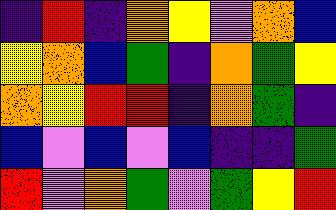[["indigo", "red", "indigo", "orange", "yellow", "violet", "orange", "blue"], ["yellow", "orange", "blue", "green", "indigo", "orange", "green", "yellow"], ["orange", "yellow", "red", "red", "indigo", "orange", "green", "indigo"], ["blue", "violet", "blue", "violet", "blue", "indigo", "indigo", "green"], ["red", "violet", "orange", "green", "violet", "green", "yellow", "red"]]